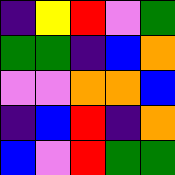[["indigo", "yellow", "red", "violet", "green"], ["green", "green", "indigo", "blue", "orange"], ["violet", "violet", "orange", "orange", "blue"], ["indigo", "blue", "red", "indigo", "orange"], ["blue", "violet", "red", "green", "green"]]